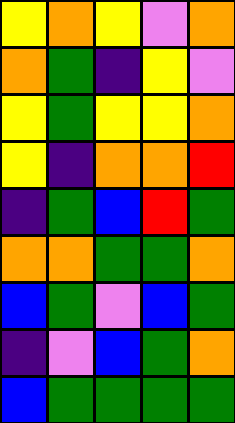[["yellow", "orange", "yellow", "violet", "orange"], ["orange", "green", "indigo", "yellow", "violet"], ["yellow", "green", "yellow", "yellow", "orange"], ["yellow", "indigo", "orange", "orange", "red"], ["indigo", "green", "blue", "red", "green"], ["orange", "orange", "green", "green", "orange"], ["blue", "green", "violet", "blue", "green"], ["indigo", "violet", "blue", "green", "orange"], ["blue", "green", "green", "green", "green"]]